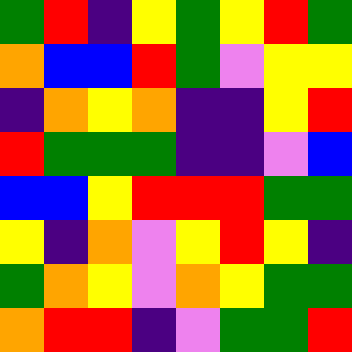[["green", "red", "indigo", "yellow", "green", "yellow", "red", "green"], ["orange", "blue", "blue", "red", "green", "violet", "yellow", "yellow"], ["indigo", "orange", "yellow", "orange", "indigo", "indigo", "yellow", "red"], ["red", "green", "green", "green", "indigo", "indigo", "violet", "blue"], ["blue", "blue", "yellow", "red", "red", "red", "green", "green"], ["yellow", "indigo", "orange", "violet", "yellow", "red", "yellow", "indigo"], ["green", "orange", "yellow", "violet", "orange", "yellow", "green", "green"], ["orange", "red", "red", "indigo", "violet", "green", "green", "red"]]